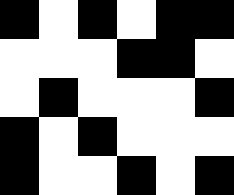[["black", "white", "black", "white", "black", "black"], ["white", "white", "white", "black", "black", "white"], ["white", "black", "white", "white", "white", "black"], ["black", "white", "black", "white", "white", "white"], ["black", "white", "white", "black", "white", "black"]]